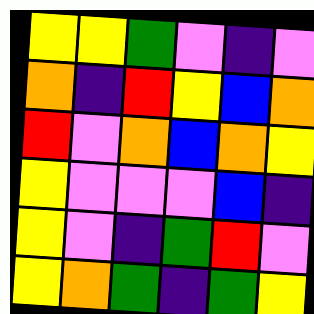[["yellow", "yellow", "green", "violet", "indigo", "violet"], ["orange", "indigo", "red", "yellow", "blue", "orange"], ["red", "violet", "orange", "blue", "orange", "yellow"], ["yellow", "violet", "violet", "violet", "blue", "indigo"], ["yellow", "violet", "indigo", "green", "red", "violet"], ["yellow", "orange", "green", "indigo", "green", "yellow"]]